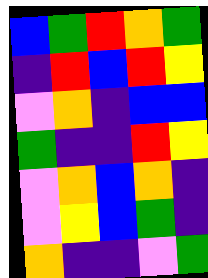[["blue", "green", "red", "orange", "green"], ["indigo", "red", "blue", "red", "yellow"], ["violet", "orange", "indigo", "blue", "blue"], ["green", "indigo", "indigo", "red", "yellow"], ["violet", "orange", "blue", "orange", "indigo"], ["violet", "yellow", "blue", "green", "indigo"], ["orange", "indigo", "indigo", "violet", "green"]]